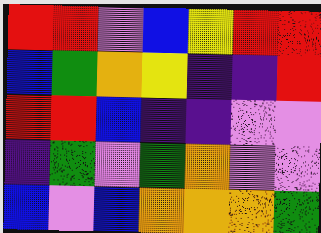[["red", "red", "violet", "blue", "yellow", "red", "red"], ["blue", "green", "orange", "yellow", "indigo", "indigo", "red"], ["red", "red", "blue", "indigo", "indigo", "violet", "violet"], ["indigo", "green", "violet", "green", "orange", "violet", "violet"], ["blue", "violet", "blue", "orange", "orange", "orange", "green"]]